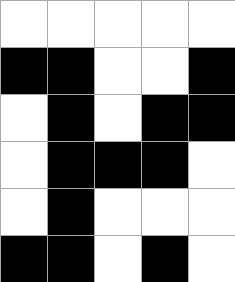[["white", "white", "white", "white", "white"], ["black", "black", "white", "white", "black"], ["white", "black", "white", "black", "black"], ["white", "black", "black", "black", "white"], ["white", "black", "white", "white", "white"], ["black", "black", "white", "black", "white"]]